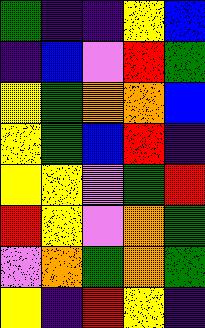[["green", "indigo", "indigo", "yellow", "blue"], ["indigo", "blue", "violet", "red", "green"], ["yellow", "green", "orange", "orange", "blue"], ["yellow", "green", "blue", "red", "indigo"], ["yellow", "yellow", "violet", "green", "red"], ["red", "yellow", "violet", "orange", "green"], ["violet", "orange", "green", "orange", "green"], ["yellow", "indigo", "red", "yellow", "indigo"]]